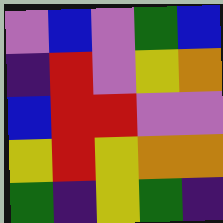[["violet", "blue", "violet", "green", "blue"], ["indigo", "red", "violet", "yellow", "orange"], ["blue", "red", "red", "violet", "violet"], ["yellow", "red", "yellow", "orange", "orange"], ["green", "indigo", "yellow", "green", "indigo"]]